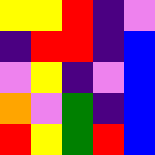[["yellow", "yellow", "red", "indigo", "violet"], ["indigo", "red", "red", "indigo", "blue"], ["violet", "yellow", "indigo", "violet", "blue"], ["orange", "violet", "green", "indigo", "blue"], ["red", "yellow", "green", "red", "blue"]]